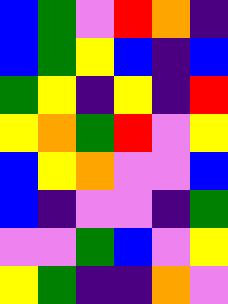[["blue", "green", "violet", "red", "orange", "indigo"], ["blue", "green", "yellow", "blue", "indigo", "blue"], ["green", "yellow", "indigo", "yellow", "indigo", "red"], ["yellow", "orange", "green", "red", "violet", "yellow"], ["blue", "yellow", "orange", "violet", "violet", "blue"], ["blue", "indigo", "violet", "violet", "indigo", "green"], ["violet", "violet", "green", "blue", "violet", "yellow"], ["yellow", "green", "indigo", "indigo", "orange", "violet"]]